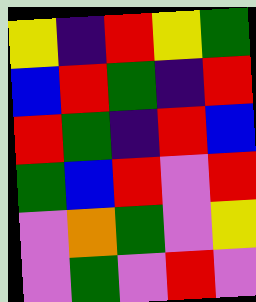[["yellow", "indigo", "red", "yellow", "green"], ["blue", "red", "green", "indigo", "red"], ["red", "green", "indigo", "red", "blue"], ["green", "blue", "red", "violet", "red"], ["violet", "orange", "green", "violet", "yellow"], ["violet", "green", "violet", "red", "violet"]]